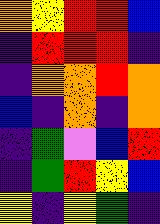[["orange", "yellow", "red", "red", "blue"], ["indigo", "red", "red", "red", "indigo"], ["indigo", "orange", "orange", "red", "orange"], ["blue", "indigo", "orange", "indigo", "orange"], ["indigo", "green", "violet", "blue", "red"], ["indigo", "green", "red", "yellow", "blue"], ["yellow", "indigo", "yellow", "green", "indigo"]]